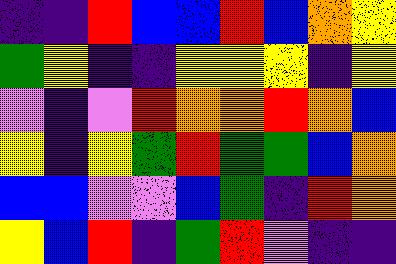[["indigo", "indigo", "red", "blue", "blue", "red", "blue", "orange", "yellow"], ["green", "yellow", "indigo", "indigo", "yellow", "yellow", "yellow", "indigo", "yellow"], ["violet", "indigo", "violet", "red", "orange", "orange", "red", "orange", "blue"], ["yellow", "indigo", "yellow", "green", "red", "green", "green", "blue", "orange"], ["blue", "blue", "violet", "violet", "blue", "green", "indigo", "red", "orange"], ["yellow", "blue", "red", "indigo", "green", "red", "violet", "indigo", "indigo"]]